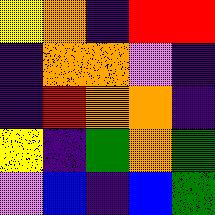[["yellow", "orange", "indigo", "red", "red"], ["indigo", "orange", "orange", "violet", "indigo"], ["indigo", "red", "orange", "orange", "indigo"], ["yellow", "indigo", "green", "orange", "green"], ["violet", "blue", "indigo", "blue", "green"]]